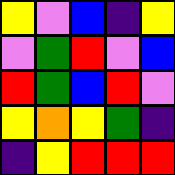[["yellow", "violet", "blue", "indigo", "yellow"], ["violet", "green", "red", "violet", "blue"], ["red", "green", "blue", "red", "violet"], ["yellow", "orange", "yellow", "green", "indigo"], ["indigo", "yellow", "red", "red", "red"]]